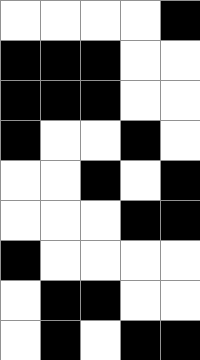[["white", "white", "white", "white", "black"], ["black", "black", "black", "white", "white"], ["black", "black", "black", "white", "white"], ["black", "white", "white", "black", "white"], ["white", "white", "black", "white", "black"], ["white", "white", "white", "black", "black"], ["black", "white", "white", "white", "white"], ["white", "black", "black", "white", "white"], ["white", "black", "white", "black", "black"]]